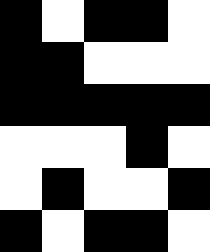[["black", "white", "black", "black", "white"], ["black", "black", "white", "white", "white"], ["black", "black", "black", "black", "black"], ["white", "white", "white", "black", "white"], ["white", "black", "white", "white", "black"], ["black", "white", "black", "black", "white"]]